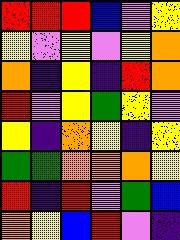[["red", "red", "red", "blue", "violet", "yellow"], ["yellow", "violet", "yellow", "violet", "yellow", "orange"], ["orange", "indigo", "yellow", "indigo", "red", "orange"], ["red", "violet", "yellow", "green", "yellow", "violet"], ["yellow", "indigo", "orange", "yellow", "indigo", "yellow"], ["green", "green", "orange", "orange", "orange", "yellow"], ["red", "indigo", "red", "violet", "green", "blue"], ["orange", "yellow", "blue", "red", "violet", "indigo"]]